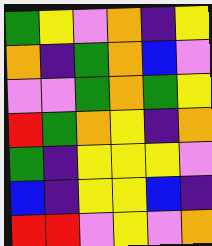[["green", "yellow", "violet", "orange", "indigo", "yellow"], ["orange", "indigo", "green", "orange", "blue", "violet"], ["violet", "violet", "green", "orange", "green", "yellow"], ["red", "green", "orange", "yellow", "indigo", "orange"], ["green", "indigo", "yellow", "yellow", "yellow", "violet"], ["blue", "indigo", "yellow", "yellow", "blue", "indigo"], ["red", "red", "violet", "yellow", "violet", "orange"]]